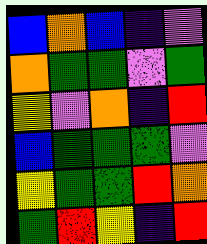[["blue", "orange", "blue", "indigo", "violet"], ["orange", "green", "green", "violet", "green"], ["yellow", "violet", "orange", "indigo", "red"], ["blue", "green", "green", "green", "violet"], ["yellow", "green", "green", "red", "orange"], ["green", "red", "yellow", "indigo", "red"]]